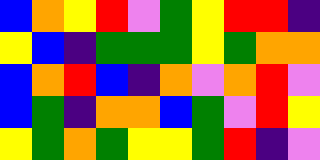[["blue", "orange", "yellow", "red", "violet", "green", "yellow", "red", "red", "indigo"], ["yellow", "blue", "indigo", "green", "green", "green", "yellow", "green", "orange", "orange"], ["blue", "orange", "red", "blue", "indigo", "orange", "violet", "orange", "red", "violet"], ["blue", "green", "indigo", "orange", "orange", "blue", "green", "violet", "red", "yellow"], ["yellow", "green", "orange", "green", "yellow", "yellow", "green", "red", "indigo", "violet"]]